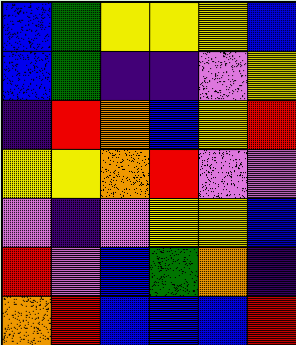[["blue", "green", "yellow", "yellow", "yellow", "blue"], ["blue", "green", "indigo", "indigo", "violet", "yellow"], ["indigo", "red", "orange", "blue", "yellow", "red"], ["yellow", "yellow", "orange", "red", "violet", "violet"], ["violet", "indigo", "violet", "yellow", "yellow", "blue"], ["red", "violet", "blue", "green", "orange", "indigo"], ["orange", "red", "blue", "blue", "blue", "red"]]